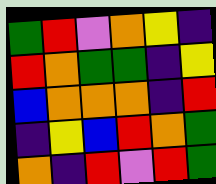[["green", "red", "violet", "orange", "yellow", "indigo"], ["red", "orange", "green", "green", "indigo", "yellow"], ["blue", "orange", "orange", "orange", "indigo", "red"], ["indigo", "yellow", "blue", "red", "orange", "green"], ["orange", "indigo", "red", "violet", "red", "green"]]